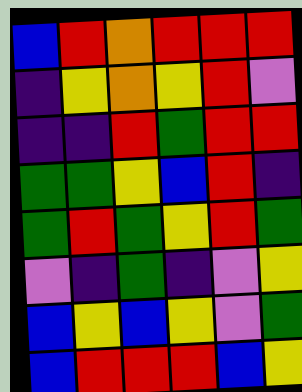[["blue", "red", "orange", "red", "red", "red"], ["indigo", "yellow", "orange", "yellow", "red", "violet"], ["indigo", "indigo", "red", "green", "red", "red"], ["green", "green", "yellow", "blue", "red", "indigo"], ["green", "red", "green", "yellow", "red", "green"], ["violet", "indigo", "green", "indigo", "violet", "yellow"], ["blue", "yellow", "blue", "yellow", "violet", "green"], ["blue", "red", "red", "red", "blue", "yellow"]]